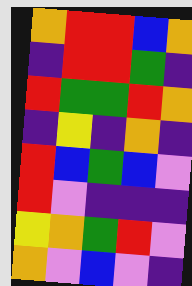[["orange", "red", "red", "blue", "orange"], ["indigo", "red", "red", "green", "indigo"], ["red", "green", "green", "red", "orange"], ["indigo", "yellow", "indigo", "orange", "indigo"], ["red", "blue", "green", "blue", "violet"], ["red", "violet", "indigo", "indigo", "indigo"], ["yellow", "orange", "green", "red", "violet"], ["orange", "violet", "blue", "violet", "indigo"]]